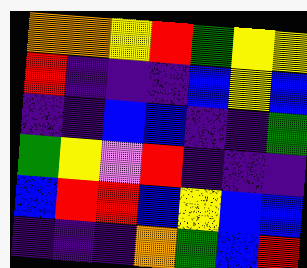[["orange", "orange", "yellow", "red", "green", "yellow", "yellow"], ["red", "indigo", "indigo", "indigo", "blue", "yellow", "blue"], ["indigo", "indigo", "blue", "blue", "indigo", "indigo", "green"], ["green", "yellow", "violet", "red", "indigo", "indigo", "indigo"], ["blue", "red", "red", "blue", "yellow", "blue", "blue"], ["indigo", "indigo", "indigo", "orange", "green", "blue", "red"]]